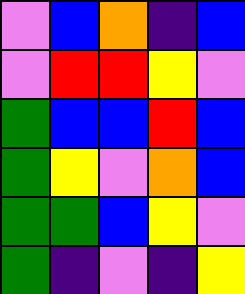[["violet", "blue", "orange", "indigo", "blue"], ["violet", "red", "red", "yellow", "violet"], ["green", "blue", "blue", "red", "blue"], ["green", "yellow", "violet", "orange", "blue"], ["green", "green", "blue", "yellow", "violet"], ["green", "indigo", "violet", "indigo", "yellow"]]